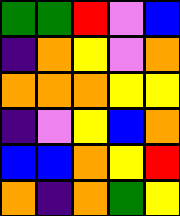[["green", "green", "red", "violet", "blue"], ["indigo", "orange", "yellow", "violet", "orange"], ["orange", "orange", "orange", "yellow", "yellow"], ["indigo", "violet", "yellow", "blue", "orange"], ["blue", "blue", "orange", "yellow", "red"], ["orange", "indigo", "orange", "green", "yellow"]]